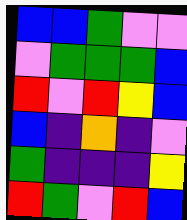[["blue", "blue", "green", "violet", "violet"], ["violet", "green", "green", "green", "blue"], ["red", "violet", "red", "yellow", "blue"], ["blue", "indigo", "orange", "indigo", "violet"], ["green", "indigo", "indigo", "indigo", "yellow"], ["red", "green", "violet", "red", "blue"]]